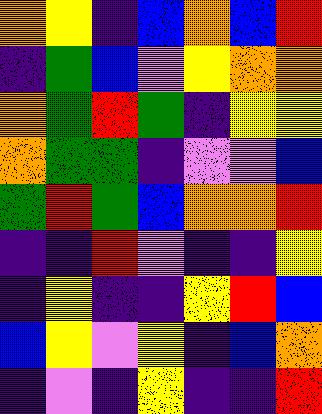[["orange", "yellow", "indigo", "blue", "orange", "blue", "red"], ["indigo", "green", "blue", "violet", "yellow", "orange", "orange"], ["orange", "green", "red", "green", "indigo", "yellow", "yellow"], ["orange", "green", "green", "indigo", "violet", "violet", "blue"], ["green", "red", "green", "blue", "orange", "orange", "red"], ["indigo", "indigo", "red", "violet", "indigo", "indigo", "yellow"], ["indigo", "yellow", "indigo", "indigo", "yellow", "red", "blue"], ["blue", "yellow", "violet", "yellow", "indigo", "blue", "orange"], ["indigo", "violet", "indigo", "yellow", "indigo", "indigo", "red"]]